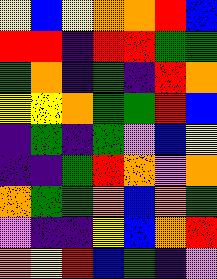[["yellow", "blue", "yellow", "orange", "orange", "red", "blue"], ["red", "red", "indigo", "red", "red", "green", "green"], ["green", "orange", "indigo", "green", "indigo", "red", "orange"], ["yellow", "yellow", "orange", "green", "green", "red", "blue"], ["indigo", "green", "indigo", "green", "violet", "blue", "yellow"], ["indigo", "indigo", "green", "red", "orange", "violet", "orange"], ["orange", "green", "green", "orange", "blue", "orange", "green"], ["violet", "indigo", "indigo", "yellow", "blue", "orange", "red"], ["orange", "yellow", "red", "blue", "green", "indigo", "violet"]]